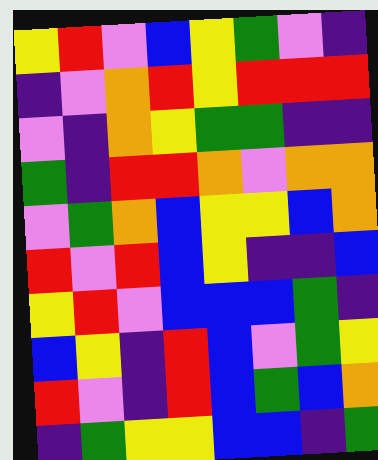[["yellow", "red", "violet", "blue", "yellow", "green", "violet", "indigo"], ["indigo", "violet", "orange", "red", "yellow", "red", "red", "red"], ["violet", "indigo", "orange", "yellow", "green", "green", "indigo", "indigo"], ["green", "indigo", "red", "red", "orange", "violet", "orange", "orange"], ["violet", "green", "orange", "blue", "yellow", "yellow", "blue", "orange"], ["red", "violet", "red", "blue", "yellow", "indigo", "indigo", "blue"], ["yellow", "red", "violet", "blue", "blue", "blue", "green", "indigo"], ["blue", "yellow", "indigo", "red", "blue", "violet", "green", "yellow"], ["red", "violet", "indigo", "red", "blue", "green", "blue", "orange"], ["indigo", "green", "yellow", "yellow", "blue", "blue", "indigo", "green"]]